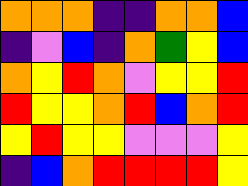[["orange", "orange", "orange", "indigo", "indigo", "orange", "orange", "blue"], ["indigo", "violet", "blue", "indigo", "orange", "green", "yellow", "blue"], ["orange", "yellow", "red", "orange", "violet", "yellow", "yellow", "red"], ["red", "yellow", "yellow", "orange", "red", "blue", "orange", "red"], ["yellow", "red", "yellow", "yellow", "violet", "violet", "violet", "yellow"], ["indigo", "blue", "orange", "red", "red", "red", "red", "yellow"]]